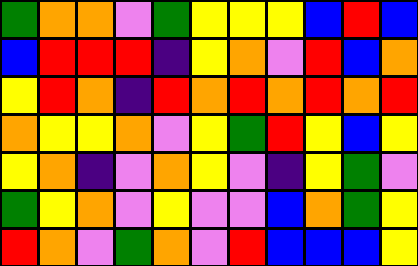[["green", "orange", "orange", "violet", "green", "yellow", "yellow", "yellow", "blue", "red", "blue"], ["blue", "red", "red", "red", "indigo", "yellow", "orange", "violet", "red", "blue", "orange"], ["yellow", "red", "orange", "indigo", "red", "orange", "red", "orange", "red", "orange", "red"], ["orange", "yellow", "yellow", "orange", "violet", "yellow", "green", "red", "yellow", "blue", "yellow"], ["yellow", "orange", "indigo", "violet", "orange", "yellow", "violet", "indigo", "yellow", "green", "violet"], ["green", "yellow", "orange", "violet", "yellow", "violet", "violet", "blue", "orange", "green", "yellow"], ["red", "orange", "violet", "green", "orange", "violet", "red", "blue", "blue", "blue", "yellow"]]